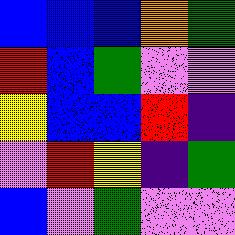[["blue", "blue", "blue", "orange", "green"], ["red", "blue", "green", "violet", "violet"], ["yellow", "blue", "blue", "red", "indigo"], ["violet", "red", "yellow", "indigo", "green"], ["blue", "violet", "green", "violet", "violet"]]